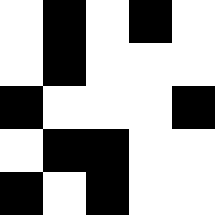[["white", "black", "white", "black", "white"], ["white", "black", "white", "white", "white"], ["black", "white", "white", "white", "black"], ["white", "black", "black", "white", "white"], ["black", "white", "black", "white", "white"]]